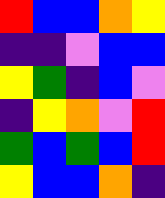[["red", "blue", "blue", "orange", "yellow"], ["indigo", "indigo", "violet", "blue", "blue"], ["yellow", "green", "indigo", "blue", "violet"], ["indigo", "yellow", "orange", "violet", "red"], ["green", "blue", "green", "blue", "red"], ["yellow", "blue", "blue", "orange", "indigo"]]